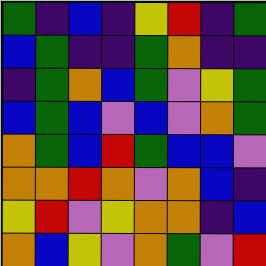[["green", "indigo", "blue", "indigo", "yellow", "red", "indigo", "green"], ["blue", "green", "indigo", "indigo", "green", "orange", "indigo", "indigo"], ["indigo", "green", "orange", "blue", "green", "violet", "yellow", "green"], ["blue", "green", "blue", "violet", "blue", "violet", "orange", "green"], ["orange", "green", "blue", "red", "green", "blue", "blue", "violet"], ["orange", "orange", "red", "orange", "violet", "orange", "blue", "indigo"], ["yellow", "red", "violet", "yellow", "orange", "orange", "indigo", "blue"], ["orange", "blue", "yellow", "violet", "orange", "green", "violet", "red"]]